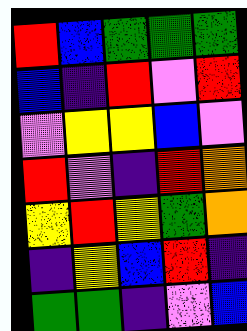[["red", "blue", "green", "green", "green"], ["blue", "indigo", "red", "violet", "red"], ["violet", "yellow", "yellow", "blue", "violet"], ["red", "violet", "indigo", "red", "orange"], ["yellow", "red", "yellow", "green", "orange"], ["indigo", "yellow", "blue", "red", "indigo"], ["green", "green", "indigo", "violet", "blue"]]